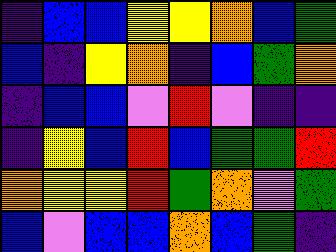[["indigo", "blue", "blue", "yellow", "yellow", "orange", "blue", "green"], ["blue", "indigo", "yellow", "orange", "indigo", "blue", "green", "orange"], ["indigo", "blue", "blue", "violet", "red", "violet", "indigo", "indigo"], ["indigo", "yellow", "blue", "red", "blue", "green", "green", "red"], ["orange", "yellow", "yellow", "red", "green", "orange", "violet", "green"], ["blue", "violet", "blue", "blue", "orange", "blue", "green", "indigo"]]